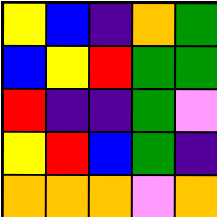[["yellow", "blue", "indigo", "orange", "green"], ["blue", "yellow", "red", "green", "green"], ["red", "indigo", "indigo", "green", "violet"], ["yellow", "red", "blue", "green", "indigo"], ["orange", "orange", "orange", "violet", "orange"]]